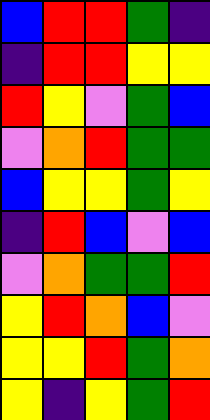[["blue", "red", "red", "green", "indigo"], ["indigo", "red", "red", "yellow", "yellow"], ["red", "yellow", "violet", "green", "blue"], ["violet", "orange", "red", "green", "green"], ["blue", "yellow", "yellow", "green", "yellow"], ["indigo", "red", "blue", "violet", "blue"], ["violet", "orange", "green", "green", "red"], ["yellow", "red", "orange", "blue", "violet"], ["yellow", "yellow", "red", "green", "orange"], ["yellow", "indigo", "yellow", "green", "red"]]